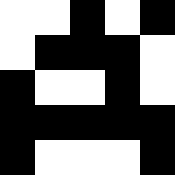[["white", "white", "black", "white", "black"], ["white", "black", "black", "black", "white"], ["black", "white", "white", "black", "white"], ["black", "black", "black", "black", "black"], ["black", "white", "white", "white", "black"]]